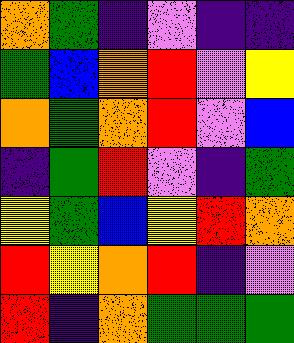[["orange", "green", "indigo", "violet", "indigo", "indigo"], ["green", "blue", "orange", "red", "violet", "yellow"], ["orange", "green", "orange", "red", "violet", "blue"], ["indigo", "green", "red", "violet", "indigo", "green"], ["yellow", "green", "blue", "yellow", "red", "orange"], ["red", "yellow", "orange", "red", "indigo", "violet"], ["red", "indigo", "orange", "green", "green", "green"]]